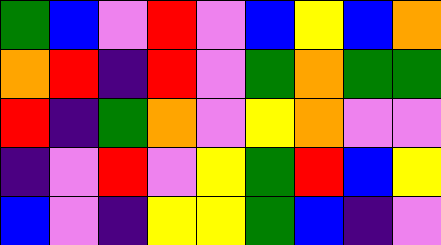[["green", "blue", "violet", "red", "violet", "blue", "yellow", "blue", "orange"], ["orange", "red", "indigo", "red", "violet", "green", "orange", "green", "green"], ["red", "indigo", "green", "orange", "violet", "yellow", "orange", "violet", "violet"], ["indigo", "violet", "red", "violet", "yellow", "green", "red", "blue", "yellow"], ["blue", "violet", "indigo", "yellow", "yellow", "green", "blue", "indigo", "violet"]]